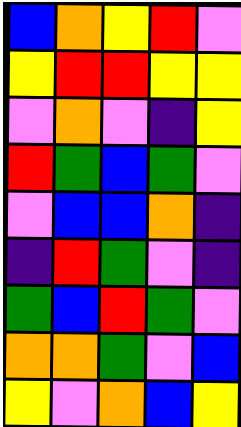[["blue", "orange", "yellow", "red", "violet"], ["yellow", "red", "red", "yellow", "yellow"], ["violet", "orange", "violet", "indigo", "yellow"], ["red", "green", "blue", "green", "violet"], ["violet", "blue", "blue", "orange", "indigo"], ["indigo", "red", "green", "violet", "indigo"], ["green", "blue", "red", "green", "violet"], ["orange", "orange", "green", "violet", "blue"], ["yellow", "violet", "orange", "blue", "yellow"]]